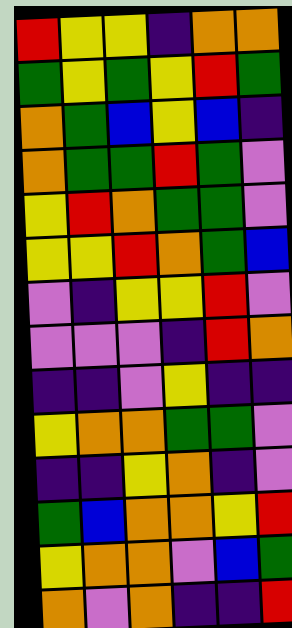[["red", "yellow", "yellow", "indigo", "orange", "orange"], ["green", "yellow", "green", "yellow", "red", "green"], ["orange", "green", "blue", "yellow", "blue", "indigo"], ["orange", "green", "green", "red", "green", "violet"], ["yellow", "red", "orange", "green", "green", "violet"], ["yellow", "yellow", "red", "orange", "green", "blue"], ["violet", "indigo", "yellow", "yellow", "red", "violet"], ["violet", "violet", "violet", "indigo", "red", "orange"], ["indigo", "indigo", "violet", "yellow", "indigo", "indigo"], ["yellow", "orange", "orange", "green", "green", "violet"], ["indigo", "indigo", "yellow", "orange", "indigo", "violet"], ["green", "blue", "orange", "orange", "yellow", "red"], ["yellow", "orange", "orange", "violet", "blue", "green"], ["orange", "violet", "orange", "indigo", "indigo", "red"]]